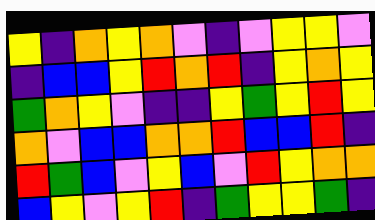[["yellow", "indigo", "orange", "yellow", "orange", "violet", "indigo", "violet", "yellow", "yellow", "violet"], ["indigo", "blue", "blue", "yellow", "red", "orange", "red", "indigo", "yellow", "orange", "yellow"], ["green", "orange", "yellow", "violet", "indigo", "indigo", "yellow", "green", "yellow", "red", "yellow"], ["orange", "violet", "blue", "blue", "orange", "orange", "red", "blue", "blue", "red", "indigo"], ["red", "green", "blue", "violet", "yellow", "blue", "violet", "red", "yellow", "orange", "orange"], ["blue", "yellow", "violet", "yellow", "red", "indigo", "green", "yellow", "yellow", "green", "indigo"]]